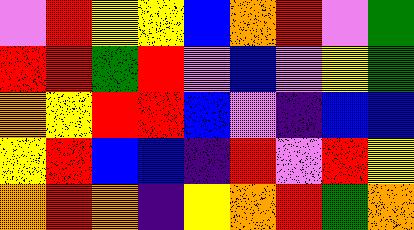[["violet", "red", "yellow", "yellow", "blue", "orange", "red", "violet", "green"], ["red", "red", "green", "red", "violet", "blue", "violet", "yellow", "green"], ["orange", "yellow", "red", "red", "blue", "violet", "indigo", "blue", "blue"], ["yellow", "red", "blue", "blue", "indigo", "red", "violet", "red", "yellow"], ["orange", "red", "orange", "indigo", "yellow", "orange", "red", "green", "orange"]]